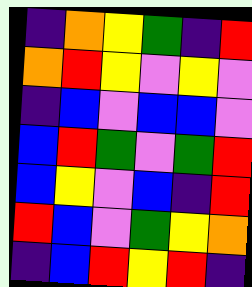[["indigo", "orange", "yellow", "green", "indigo", "red"], ["orange", "red", "yellow", "violet", "yellow", "violet"], ["indigo", "blue", "violet", "blue", "blue", "violet"], ["blue", "red", "green", "violet", "green", "red"], ["blue", "yellow", "violet", "blue", "indigo", "red"], ["red", "blue", "violet", "green", "yellow", "orange"], ["indigo", "blue", "red", "yellow", "red", "indigo"]]